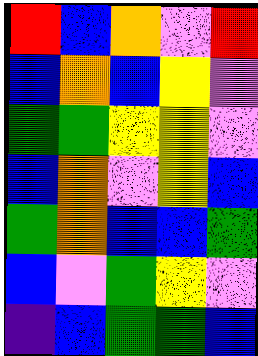[["red", "blue", "orange", "violet", "red"], ["blue", "orange", "blue", "yellow", "violet"], ["green", "green", "yellow", "yellow", "violet"], ["blue", "orange", "violet", "yellow", "blue"], ["green", "orange", "blue", "blue", "green"], ["blue", "violet", "green", "yellow", "violet"], ["indigo", "blue", "green", "green", "blue"]]